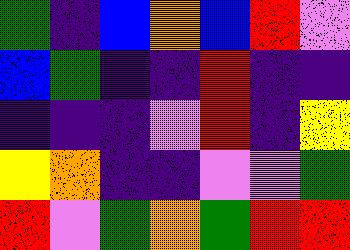[["green", "indigo", "blue", "orange", "blue", "red", "violet"], ["blue", "green", "indigo", "indigo", "red", "indigo", "indigo"], ["indigo", "indigo", "indigo", "violet", "red", "indigo", "yellow"], ["yellow", "orange", "indigo", "indigo", "violet", "violet", "green"], ["red", "violet", "green", "orange", "green", "red", "red"]]